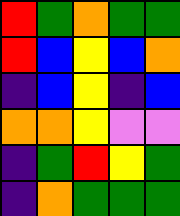[["red", "green", "orange", "green", "green"], ["red", "blue", "yellow", "blue", "orange"], ["indigo", "blue", "yellow", "indigo", "blue"], ["orange", "orange", "yellow", "violet", "violet"], ["indigo", "green", "red", "yellow", "green"], ["indigo", "orange", "green", "green", "green"]]